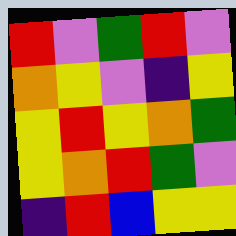[["red", "violet", "green", "red", "violet"], ["orange", "yellow", "violet", "indigo", "yellow"], ["yellow", "red", "yellow", "orange", "green"], ["yellow", "orange", "red", "green", "violet"], ["indigo", "red", "blue", "yellow", "yellow"]]